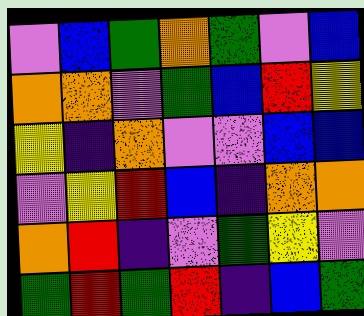[["violet", "blue", "green", "orange", "green", "violet", "blue"], ["orange", "orange", "violet", "green", "blue", "red", "yellow"], ["yellow", "indigo", "orange", "violet", "violet", "blue", "blue"], ["violet", "yellow", "red", "blue", "indigo", "orange", "orange"], ["orange", "red", "indigo", "violet", "green", "yellow", "violet"], ["green", "red", "green", "red", "indigo", "blue", "green"]]